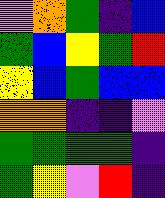[["violet", "orange", "green", "indigo", "blue"], ["green", "blue", "yellow", "green", "red"], ["yellow", "blue", "green", "blue", "blue"], ["orange", "orange", "indigo", "indigo", "violet"], ["green", "green", "green", "green", "indigo"], ["green", "yellow", "violet", "red", "indigo"]]